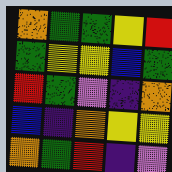[["orange", "green", "green", "yellow", "red"], ["green", "yellow", "yellow", "blue", "green"], ["red", "green", "violet", "indigo", "orange"], ["blue", "indigo", "orange", "yellow", "yellow"], ["orange", "green", "red", "indigo", "violet"]]